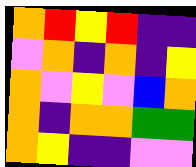[["orange", "red", "yellow", "red", "indigo", "indigo"], ["violet", "orange", "indigo", "orange", "indigo", "yellow"], ["orange", "violet", "yellow", "violet", "blue", "orange"], ["orange", "indigo", "orange", "orange", "green", "green"], ["orange", "yellow", "indigo", "indigo", "violet", "violet"]]